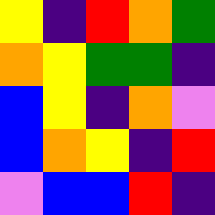[["yellow", "indigo", "red", "orange", "green"], ["orange", "yellow", "green", "green", "indigo"], ["blue", "yellow", "indigo", "orange", "violet"], ["blue", "orange", "yellow", "indigo", "red"], ["violet", "blue", "blue", "red", "indigo"]]